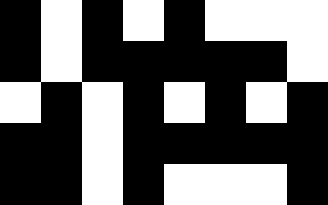[["black", "white", "black", "white", "black", "white", "white", "white"], ["black", "white", "black", "black", "black", "black", "black", "white"], ["white", "black", "white", "black", "white", "black", "white", "black"], ["black", "black", "white", "black", "black", "black", "black", "black"], ["black", "black", "white", "black", "white", "white", "white", "black"]]